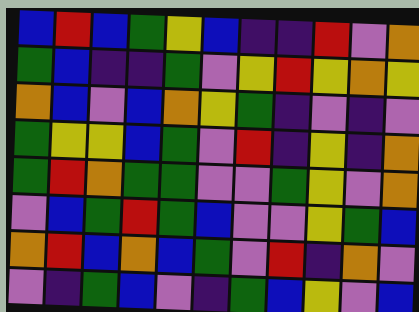[["blue", "red", "blue", "green", "yellow", "blue", "indigo", "indigo", "red", "violet", "orange"], ["green", "blue", "indigo", "indigo", "green", "violet", "yellow", "red", "yellow", "orange", "yellow"], ["orange", "blue", "violet", "blue", "orange", "yellow", "green", "indigo", "violet", "indigo", "violet"], ["green", "yellow", "yellow", "blue", "green", "violet", "red", "indigo", "yellow", "indigo", "orange"], ["green", "red", "orange", "green", "green", "violet", "violet", "green", "yellow", "violet", "orange"], ["violet", "blue", "green", "red", "green", "blue", "violet", "violet", "yellow", "green", "blue"], ["orange", "red", "blue", "orange", "blue", "green", "violet", "red", "indigo", "orange", "violet"], ["violet", "indigo", "green", "blue", "violet", "indigo", "green", "blue", "yellow", "violet", "blue"]]